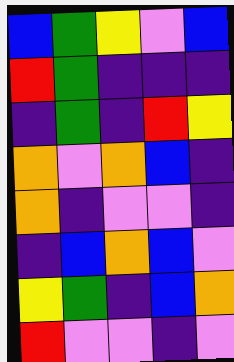[["blue", "green", "yellow", "violet", "blue"], ["red", "green", "indigo", "indigo", "indigo"], ["indigo", "green", "indigo", "red", "yellow"], ["orange", "violet", "orange", "blue", "indigo"], ["orange", "indigo", "violet", "violet", "indigo"], ["indigo", "blue", "orange", "blue", "violet"], ["yellow", "green", "indigo", "blue", "orange"], ["red", "violet", "violet", "indigo", "violet"]]